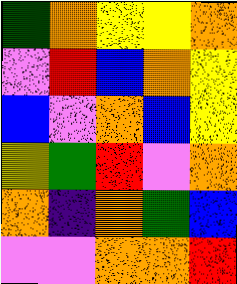[["green", "orange", "yellow", "yellow", "orange"], ["violet", "red", "blue", "orange", "yellow"], ["blue", "violet", "orange", "blue", "yellow"], ["yellow", "green", "red", "violet", "orange"], ["orange", "indigo", "orange", "green", "blue"], ["violet", "violet", "orange", "orange", "red"]]